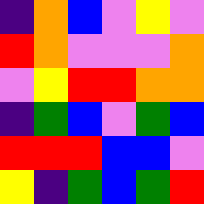[["indigo", "orange", "blue", "violet", "yellow", "violet"], ["red", "orange", "violet", "violet", "violet", "orange"], ["violet", "yellow", "red", "red", "orange", "orange"], ["indigo", "green", "blue", "violet", "green", "blue"], ["red", "red", "red", "blue", "blue", "violet"], ["yellow", "indigo", "green", "blue", "green", "red"]]